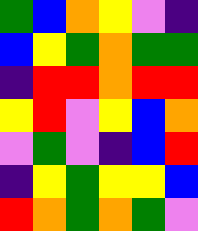[["green", "blue", "orange", "yellow", "violet", "indigo"], ["blue", "yellow", "green", "orange", "green", "green"], ["indigo", "red", "red", "orange", "red", "red"], ["yellow", "red", "violet", "yellow", "blue", "orange"], ["violet", "green", "violet", "indigo", "blue", "red"], ["indigo", "yellow", "green", "yellow", "yellow", "blue"], ["red", "orange", "green", "orange", "green", "violet"]]